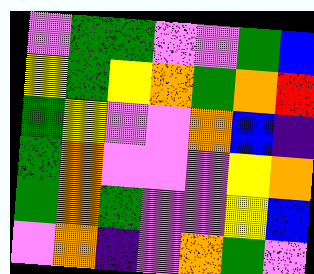[["violet", "green", "green", "violet", "violet", "green", "blue"], ["yellow", "green", "yellow", "orange", "green", "orange", "red"], ["green", "yellow", "violet", "violet", "orange", "blue", "indigo"], ["green", "orange", "violet", "violet", "violet", "yellow", "orange"], ["green", "orange", "green", "violet", "violet", "yellow", "blue"], ["violet", "orange", "indigo", "violet", "orange", "green", "violet"]]